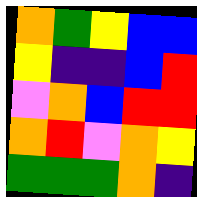[["orange", "green", "yellow", "blue", "blue"], ["yellow", "indigo", "indigo", "blue", "red"], ["violet", "orange", "blue", "red", "red"], ["orange", "red", "violet", "orange", "yellow"], ["green", "green", "green", "orange", "indigo"]]